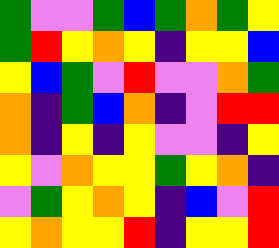[["green", "violet", "violet", "green", "blue", "green", "orange", "green", "yellow"], ["green", "red", "yellow", "orange", "yellow", "indigo", "yellow", "yellow", "blue"], ["yellow", "blue", "green", "violet", "red", "violet", "violet", "orange", "green"], ["orange", "indigo", "green", "blue", "orange", "indigo", "violet", "red", "red"], ["orange", "indigo", "yellow", "indigo", "yellow", "violet", "violet", "indigo", "yellow"], ["yellow", "violet", "orange", "yellow", "yellow", "green", "yellow", "orange", "indigo"], ["violet", "green", "yellow", "orange", "yellow", "indigo", "blue", "violet", "red"], ["yellow", "orange", "yellow", "yellow", "red", "indigo", "yellow", "yellow", "red"]]